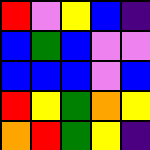[["red", "violet", "yellow", "blue", "indigo"], ["blue", "green", "blue", "violet", "violet"], ["blue", "blue", "blue", "violet", "blue"], ["red", "yellow", "green", "orange", "yellow"], ["orange", "red", "green", "yellow", "indigo"]]